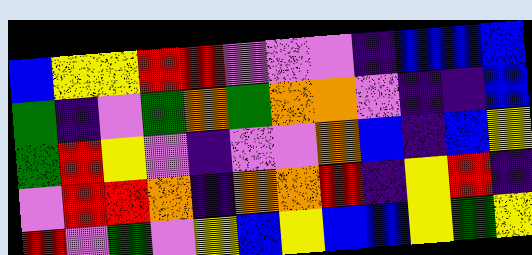[["blue", "yellow", "yellow", "red", "red", "violet", "violet", "violet", "indigo", "blue", "blue", "blue"], ["green", "indigo", "violet", "green", "orange", "green", "orange", "orange", "violet", "indigo", "indigo", "blue"], ["green", "red", "yellow", "violet", "indigo", "violet", "violet", "orange", "blue", "indigo", "blue", "yellow"], ["violet", "red", "red", "orange", "indigo", "orange", "orange", "red", "indigo", "yellow", "red", "indigo"], ["red", "violet", "green", "violet", "yellow", "blue", "yellow", "blue", "blue", "yellow", "green", "yellow"]]